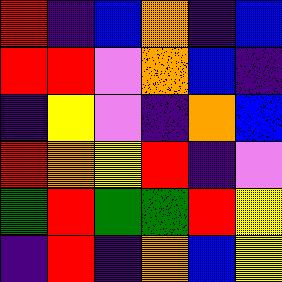[["red", "indigo", "blue", "orange", "indigo", "blue"], ["red", "red", "violet", "orange", "blue", "indigo"], ["indigo", "yellow", "violet", "indigo", "orange", "blue"], ["red", "orange", "yellow", "red", "indigo", "violet"], ["green", "red", "green", "green", "red", "yellow"], ["indigo", "red", "indigo", "orange", "blue", "yellow"]]